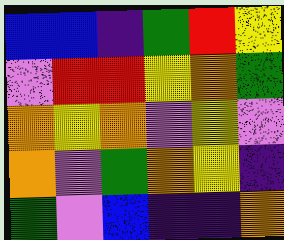[["blue", "blue", "indigo", "green", "red", "yellow"], ["violet", "red", "red", "yellow", "orange", "green"], ["orange", "yellow", "orange", "violet", "yellow", "violet"], ["orange", "violet", "green", "orange", "yellow", "indigo"], ["green", "violet", "blue", "indigo", "indigo", "orange"]]